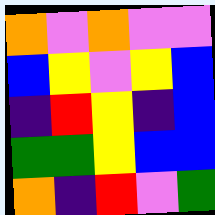[["orange", "violet", "orange", "violet", "violet"], ["blue", "yellow", "violet", "yellow", "blue"], ["indigo", "red", "yellow", "indigo", "blue"], ["green", "green", "yellow", "blue", "blue"], ["orange", "indigo", "red", "violet", "green"]]